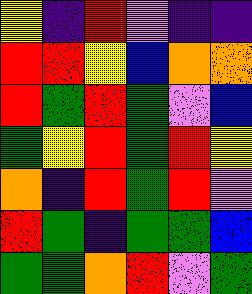[["yellow", "indigo", "red", "violet", "indigo", "indigo"], ["red", "red", "yellow", "blue", "orange", "orange"], ["red", "green", "red", "green", "violet", "blue"], ["green", "yellow", "red", "green", "red", "yellow"], ["orange", "indigo", "red", "green", "red", "violet"], ["red", "green", "indigo", "green", "green", "blue"], ["green", "green", "orange", "red", "violet", "green"]]